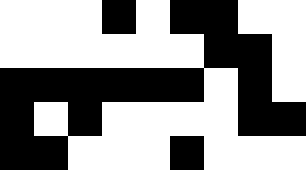[["white", "white", "white", "black", "white", "black", "black", "white", "white"], ["white", "white", "white", "white", "white", "white", "black", "black", "white"], ["black", "black", "black", "black", "black", "black", "white", "black", "white"], ["black", "white", "black", "white", "white", "white", "white", "black", "black"], ["black", "black", "white", "white", "white", "black", "white", "white", "white"]]